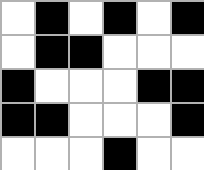[["white", "black", "white", "black", "white", "black"], ["white", "black", "black", "white", "white", "white"], ["black", "white", "white", "white", "black", "black"], ["black", "black", "white", "white", "white", "black"], ["white", "white", "white", "black", "white", "white"]]